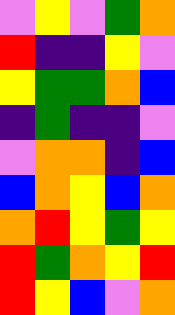[["violet", "yellow", "violet", "green", "orange"], ["red", "indigo", "indigo", "yellow", "violet"], ["yellow", "green", "green", "orange", "blue"], ["indigo", "green", "indigo", "indigo", "violet"], ["violet", "orange", "orange", "indigo", "blue"], ["blue", "orange", "yellow", "blue", "orange"], ["orange", "red", "yellow", "green", "yellow"], ["red", "green", "orange", "yellow", "red"], ["red", "yellow", "blue", "violet", "orange"]]